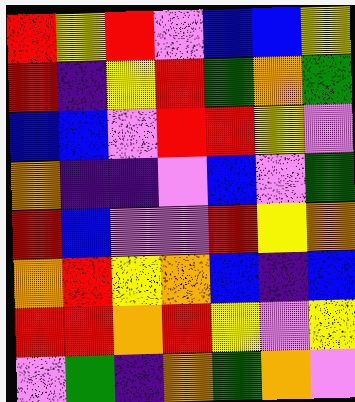[["red", "yellow", "red", "violet", "blue", "blue", "yellow"], ["red", "indigo", "yellow", "red", "green", "orange", "green"], ["blue", "blue", "violet", "red", "red", "yellow", "violet"], ["orange", "indigo", "indigo", "violet", "blue", "violet", "green"], ["red", "blue", "violet", "violet", "red", "yellow", "orange"], ["orange", "red", "yellow", "orange", "blue", "indigo", "blue"], ["red", "red", "orange", "red", "yellow", "violet", "yellow"], ["violet", "green", "indigo", "orange", "green", "orange", "violet"]]